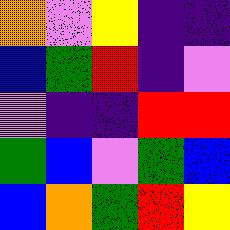[["orange", "violet", "yellow", "indigo", "indigo"], ["blue", "green", "red", "indigo", "violet"], ["violet", "indigo", "indigo", "red", "red"], ["green", "blue", "violet", "green", "blue"], ["blue", "orange", "green", "red", "yellow"]]